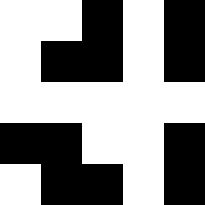[["white", "white", "black", "white", "black"], ["white", "black", "black", "white", "black"], ["white", "white", "white", "white", "white"], ["black", "black", "white", "white", "black"], ["white", "black", "black", "white", "black"]]